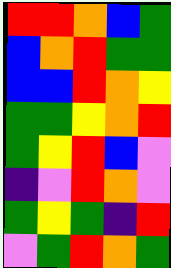[["red", "red", "orange", "blue", "green"], ["blue", "orange", "red", "green", "green"], ["blue", "blue", "red", "orange", "yellow"], ["green", "green", "yellow", "orange", "red"], ["green", "yellow", "red", "blue", "violet"], ["indigo", "violet", "red", "orange", "violet"], ["green", "yellow", "green", "indigo", "red"], ["violet", "green", "red", "orange", "green"]]